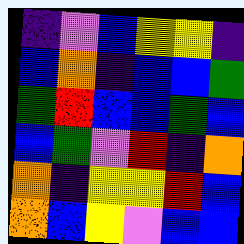[["indigo", "violet", "blue", "yellow", "yellow", "indigo"], ["blue", "orange", "indigo", "blue", "blue", "green"], ["green", "red", "blue", "blue", "green", "blue"], ["blue", "green", "violet", "red", "indigo", "orange"], ["orange", "indigo", "yellow", "yellow", "red", "blue"], ["orange", "blue", "yellow", "violet", "blue", "blue"]]